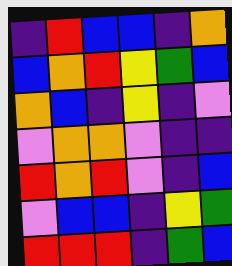[["indigo", "red", "blue", "blue", "indigo", "orange"], ["blue", "orange", "red", "yellow", "green", "blue"], ["orange", "blue", "indigo", "yellow", "indigo", "violet"], ["violet", "orange", "orange", "violet", "indigo", "indigo"], ["red", "orange", "red", "violet", "indigo", "blue"], ["violet", "blue", "blue", "indigo", "yellow", "green"], ["red", "red", "red", "indigo", "green", "blue"]]